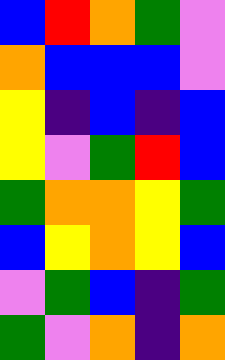[["blue", "red", "orange", "green", "violet"], ["orange", "blue", "blue", "blue", "violet"], ["yellow", "indigo", "blue", "indigo", "blue"], ["yellow", "violet", "green", "red", "blue"], ["green", "orange", "orange", "yellow", "green"], ["blue", "yellow", "orange", "yellow", "blue"], ["violet", "green", "blue", "indigo", "green"], ["green", "violet", "orange", "indigo", "orange"]]